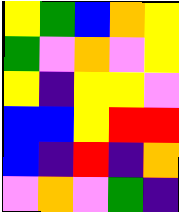[["yellow", "green", "blue", "orange", "yellow"], ["green", "violet", "orange", "violet", "yellow"], ["yellow", "indigo", "yellow", "yellow", "violet"], ["blue", "blue", "yellow", "red", "red"], ["blue", "indigo", "red", "indigo", "orange"], ["violet", "orange", "violet", "green", "indigo"]]